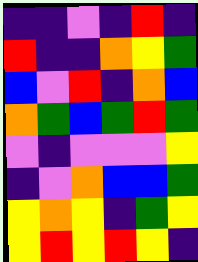[["indigo", "indigo", "violet", "indigo", "red", "indigo"], ["red", "indigo", "indigo", "orange", "yellow", "green"], ["blue", "violet", "red", "indigo", "orange", "blue"], ["orange", "green", "blue", "green", "red", "green"], ["violet", "indigo", "violet", "violet", "violet", "yellow"], ["indigo", "violet", "orange", "blue", "blue", "green"], ["yellow", "orange", "yellow", "indigo", "green", "yellow"], ["yellow", "red", "yellow", "red", "yellow", "indigo"]]